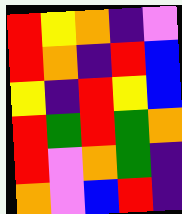[["red", "yellow", "orange", "indigo", "violet"], ["red", "orange", "indigo", "red", "blue"], ["yellow", "indigo", "red", "yellow", "blue"], ["red", "green", "red", "green", "orange"], ["red", "violet", "orange", "green", "indigo"], ["orange", "violet", "blue", "red", "indigo"]]